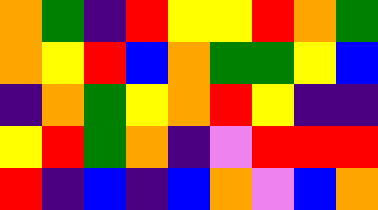[["orange", "green", "indigo", "red", "yellow", "yellow", "red", "orange", "green"], ["orange", "yellow", "red", "blue", "orange", "green", "green", "yellow", "blue"], ["indigo", "orange", "green", "yellow", "orange", "red", "yellow", "indigo", "indigo"], ["yellow", "red", "green", "orange", "indigo", "violet", "red", "red", "red"], ["red", "indigo", "blue", "indigo", "blue", "orange", "violet", "blue", "orange"]]